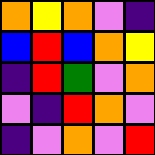[["orange", "yellow", "orange", "violet", "indigo"], ["blue", "red", "blue", "orange", "yellow"], ["indigo", "red", "green", "violet", "orange"], ["violet", "indigo", "red", "orange", "violet"], ["indigo", "violet", "orange", "violet", "red"]]